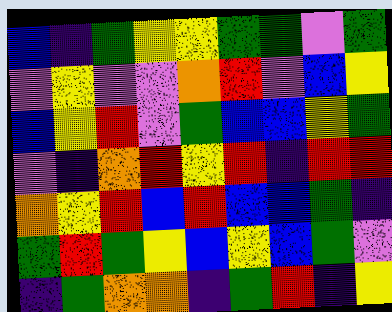[["blue", "indigo", "green", "yellow", "yellow", "green", "green", "violet", "green"], ["violet", "yellow", "violet", "violet", "orange", "red", "violet", "blue", "yellow"], ["blue", "yellow", "red", "violet", "green", "blue", "blue", "yellow", "green"], ["violet", "indigo", "orange", "red", "yellow", "red", "indigo", "red", "red"], ["orange", "yellow", "red", "blue", "red", "blue", "blue", "green", "indigo"], ["green", "red", "green", "yellow", "blue", "yellow", "blue", "green", "violet"], ["indigo", "green", "orange", "orange", "indigo", "green", "red", "indigo", "yellow"]]